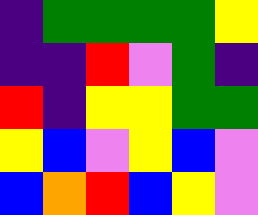[["indigo", "green", "green", "green", "green", "yellow"], ["indigo", "indigo", "red", "violet", "green", "indigo"], ["red", "indigo", "yellow", "yellow", "green", "green"], ["yellow", "blue", "violet", "yellow", "blue", "violet"], ["blue", "orange", "red", "blue", "yellow", "violet"]]